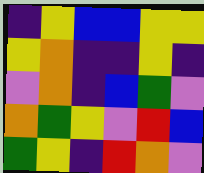[["indigo", "yellow", "blue", "blue", "yellow", "yellow"], ["yellow", "orange", "indigo", "indigo", "yellow", "indigo"], ["violet", "orange", "indigo", "blue", "green", "violet"], ["orange", "green", "yellow", "violet", "red", "blue"], ["green", "yellow", "indigo", "red", "orange", "violet"]]